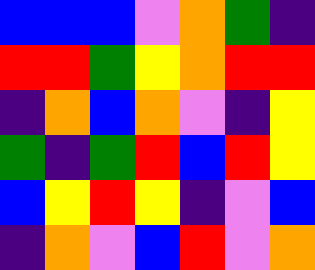[["blue", "blue", "blue", "violet", "orange", "green", "indigo"], ["red", "red", "green", "yellow", "orange", "red", "red"], ["indigo", "orange", "blue", "orange", "violet", "indigo", "yellow"], ["green", "indigo", "green", "red", "blue", "red", "yellow"], ["blue", "yellow", "red", "yellow", "indigo", "violet", "blue"], ["indigo", "orange", "violet", "blue", "red", "violet", "orange"]]